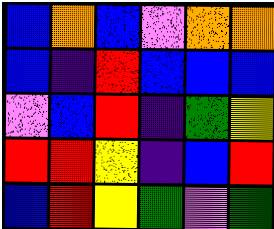[["blue", "orange", "blue", "violet", "orange", "orange"], ["blue", "indigo", "red", "blue", "blue", "blue"], ["violet", "blue", "red", "indigo", "green", "yellow"], ["red", "red", "yellow", "indigo", "blue", "red"], ["blue", "red", "yellow", "green", "violet", "green"]]